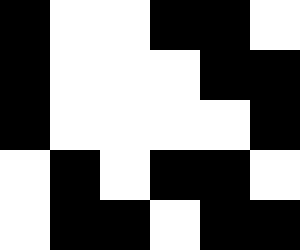[["black", "white", "white", "black", "black", "white"], ["black", "white", "white", "white", "black", "black"], ["black", "white", "white", "white", "white", "black"], ["white", "black", "white", "black", "black", "white"], ["white", "black", "black", "white", "black", "black"]]